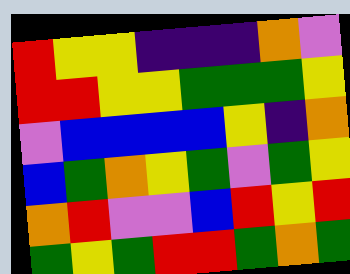[["red", "yellow", "yellow", "indigo", "indigo", "indigo", "orange", "violet"], ["red", "red", "yellow", "yellow", "green", "green", "green", "yellow"], ["violet", "blue", "blue", "blue", "blue", "yellow", "indigo", "orange"], ["blue", "green", "orange", "yellow", "green", "violet", "green", "yellow"], ["orange", "red", "violet", "violet", "blue", "red", "yellow", "red"], ["green", "yellow", "green", "red", "red", "green", "orange", "green"]]